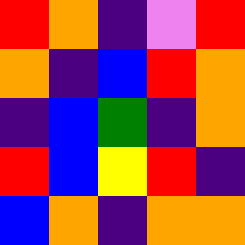[["red", "orange", "indigo", "violet", "red"], ["orange", "indigo", "blue", "red", "orange"], ["indigo", "blue", "green", "indigo", "orange"], ["red", "blue", "yellow", "red", "indigo"], ["blue", "orange", "indigo", "orange", "orange"]]